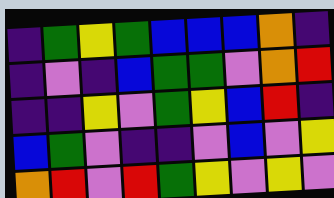[["indigo", "green", "yellow", "green", "blue", "blue", "blue", "orange", "indigo"], ["indigo", "violet", "indigo", "blue", "green", "green", "violet", "orange", "red"], ["indigo", "indigo", "yellow", "violet", "green", "yellow", "blue", "red", "indigo"], ["blue", "green", "violet", "indigo", "indigo", "violet", "blue", "violet", "yellow"], ["orange", "red", "violet", "red", "green", "yellow", "violet", "yellow", "violet"]]